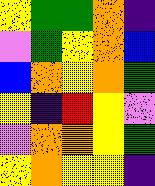[["yellow", "green", "green", "orange", "indigo"], ["violet", "green", "yellow", "orange", "blue"], ["blue", "orange", "yellow", "orange", "green"], ["yellow", "indigo", "red", "yellow", "violet"], ["violet", "orange", "orange", "yellow", "green"], ["yellow", "orange", "yellow", "yellow", "indigo"]]